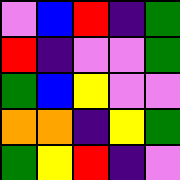[["violet", "blue", "red", "indigo", "green"], ["red", "indigo", "violet", "violet", "green"], ["green", "blue", "yellow", "violet", "violet"], ["orange", "orange", "indigo", "yellow", "green"], ["green", "yellow", "red", "indigo", "violet"]]